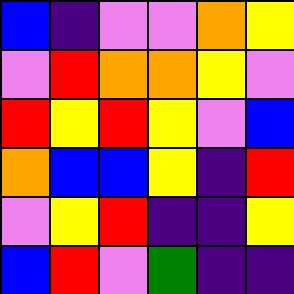[["blue", "indigo", "violet", "violet", "orange", "yellow"], ["violet", "red", "orange", "orange", "yellow", "violet"], ["red", "yellow", "red", "yellow", "violet", "blue"], ["orange", "blue", "blue", "yellow", "indigo", "red"], ["violet", "yellow", "red", "indigo", "indigo", "yellow"], ["blue", "red", "violet", "green", "indigo", "indigo"]]